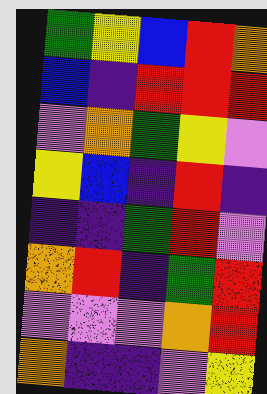[["green", "yellow", "blue", "red", "orange"], ["blue", "indigo", "red", "red", "red"], ["violet", "orange", "green", "yellow", "violet"], ["yellow", "blue", "indigo", "red", "indigo"], ["indigo", "indigo", "green", "red", "violet"], ["orange", "red", "indigo", "green", "red"], ["violet", "violet", "violet", "orange", "red"], ["orange", "indigo", "indigo", "violet", "yellow"]]